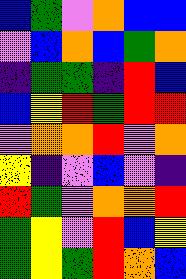[["blue", "green", "violet", "orange", "blue", "blue"], ["violet", "blue", "orange", "blue", "green", "orange"], ["indigo", "green", "green", "indigo", "red", "blue"], ["blue", "yellow", "red", "green", "red", "red"], ["violet", "orange", "orange", "red", "violet", "orange"], ["yellow", "indigo", "violet", "blue", "violet", "indigo"], ["red", "green", "violet", "orange", "orange", "red"], ["green", "yellow", "violet", "red", "blue", "yellow"], ["green", "yellow", "green", "red", "orange", "blue"]]